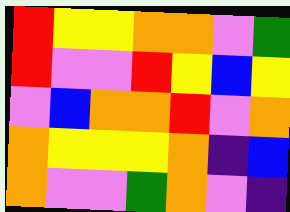[["red", "yellow", "yellow", "orange", "orange", "violet", "green"], ["red", "violet", "violet", "red", "yellow", "blue", "yellow"], ["violet", "blue", "orange", "orange", "red", "violet", "orange"], ["orange", "yellow", "yellow", "yellow", "orange", "indigo", "blue"], ["orange", "violet", "violet", "green", "orange", "violet", "indigo"]]